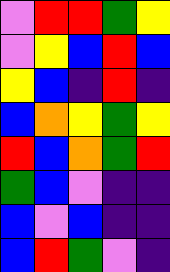[["violet", "red", "red", "green", "yellow"], ["violet", "yellow", "blue", "red", "blue"], ["yellow", "blue", "indigo", "red", "indigo"], ["blue", "orange", "yellow", "green", "yellow"], ["red", "blue", "orange", "green", "red"], ["green", "blue", "violet", "indigo", "indigo"], ["blue", "violet", "blue", "indigo", "indigo"], ["blue", "red", "green", "violet", "indigo"]]